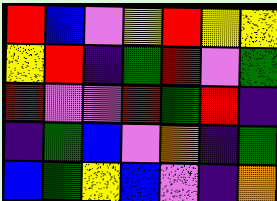[["red", "blue", "violet", "yellow", "red", "yellow", "yellow"], ["yellow", "red", "indigo", "green", "red", "violet", "green"], ["red", "violet", "violet", "red", "green", "red", "indigo"], ["indigo", "green", "blue", "violet", "orange", "indigo", "green"], ["blue", "green", "yellow", "blue", "violet", "indigo", "orange"]]